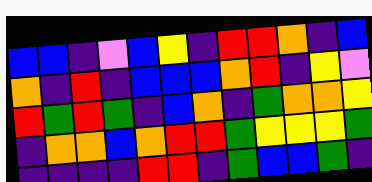[["blue", "blue", "indigo", "violet", "blue", "yellow", "indigo", "red", "red", "orange", "indigo", "blue"], ["orange", "indigo", "red", "indigo", "blue", "blue", "blue", "orange", "red", "indigo", "yellow", "violet"], ["red", "green", "red", "green", "indigo", "blue", "orange", "indigo", "green", "orange", "orange", "yellow"], ["indigo", "orange", "orange", "blue", "orange", "red", "red", "green", "yellow", "yellow", "yellow", "green"], ["indigo", "indigo", "indigo", "indigo", "red", "red", "indigo", "green", "blue", "blue", "green", "indigo"]]